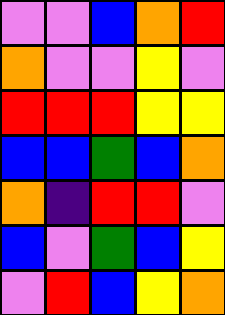[["violet", "violet", "blue", "orange", "red"], ["orange", "violet", "violet", "yellow", "violet"], ["red", "red", "red", "yellow", "yellow"], ["blue", "blue", "green", "blue", "orange"], ["orange", "indigo", "red", "red", "violet"], ["blue", "violet", "green", "blue", "yellow"], ["violet", "red", "blue", "yellow", "orange"]]